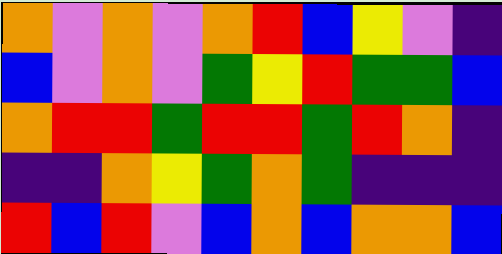[["orange", "violet", "orange", "violet", "orange", "red", "blue", "yellow", "violet", "indigo"], ["blue", "violet", "orange", "violet", "green", "yellow", "red", "green", "green", "blue"], ["orange", "red", "red", "green", "red", "red", "green", "red", "orange", "indigo"], ["indigo", "indigo", "orange", "yellow", "green", "orange", "green", "indigo", "indigo", "indigo"], ["red", "blue", "red", "violet", "blue", "orange", "blue", "orange", "orange", "blue"]]